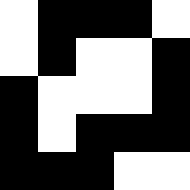[["white", "black", "black", "black", "white"], ["white", "black", "white", "white", "black"], ["black", "white", "white", "white", "black"], ["black", "white", "black", "black", "black"], ["black", "black", "black", "white", "white"]]